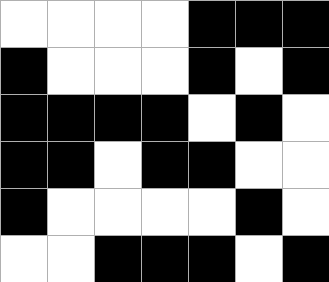[["white", "white", "white", "white", "black", "black", "black"], ["black", "white", "white", "white", "black", "white", "black"], ["black", "black", "black", "black", "white", "black", "white"], ["black", "black", "white", "black", "black", "white", "white"], ["black", "white", "white", "white", "white", "black", "white"], ["white", "white", "black", "black", "black", "white", "black"]]